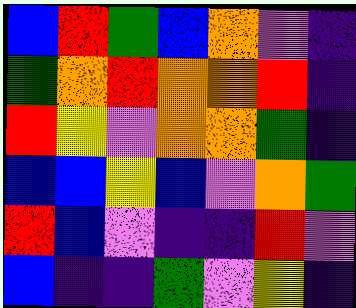[["blue", "red", "green", "blue", "orange", "violet", "indigo"], ["green", "orange", "red", "orange", "orange", "red", "indigo"], ["red", "yellow", "violet", "orange", "orange", "green", "indigo"], ["blue", "blue", "yellow", "blue", "violet", "orange", "green"], ["red", "blue", "violet", "indigo", "indigo", "red", "violet"], ["blue", "indigo", "indigo", "green", "violet", "yellow", "indigo"]]